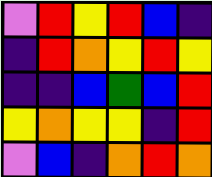[["violet", "red", "yellow", "red", "blue", "indigo"], ["indigo", "red", "orange", "yellow", "red", "yellow"], ["indigo", "indigo", "blue", "green", "blue", "red"], ["yellow", "orange", "yellow", "yellow", "indigo", "red"], ["violet", "blue", "indigo", "orange", "red", "orange"]]